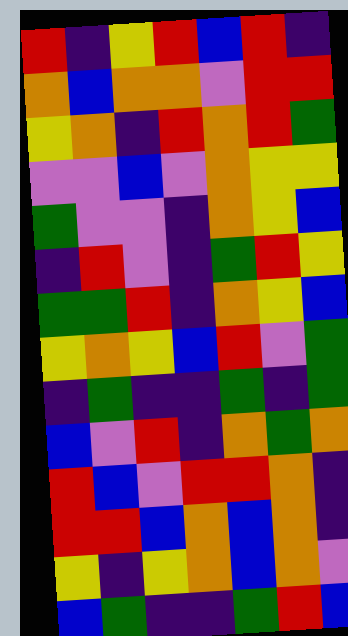[["red", "indigo", "yellow", "red", "blue", "red", "indigo"], ["orange", "blue", "orange", "orange", "violet", "red", "red"], ["yellow", "orange", "indigo", "red", "orange", "red", "green"], ["violet", "violet", "blue", "violet", "orange", "yellow", "yellow"], ["green", "violet", "violet", "indigo", "orange", "yellow", "blue"], ["indigo", "red", "violet", "indigo", "green", "red", "yellow"], ["green", "green", "red", "indigo", "orange", "yellow", "blue"], ["yellow", "orange", "yellow", "blue", "red", "violet", "green"], ["indigo", "green", "indigo", "indigo", "green", "indigo", "green"], ["blue", "violet", "red", "indigo", "orange", "green", "orange"], ["red", "blue", "violet", "red", "red", "orange", "indigo"], ["red", "red", "blue", "orange", "blue", "orange", "indigo"], ["yellow", "indigo", "yellow", "orange", "blue", "orange", "violet"], ["blue", "green", "indigo", "indigo", "green", "red", "blue"]]